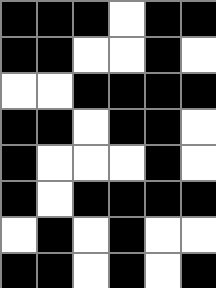[["black", "black", "black", "white", "black", "black"], ["black", "black", "white", "white", "black", "white"], ["white", "white", "black", "black", "black", "black"], ["black", "black", "white", "black", "black", "white"], ["black", "white", "white", "white", "black", "white"], ["black", "white", "black", "black", "black", "black"], ["white", "black", "white", "black", "white", "white"], ["black", "black", "white", "black", "white", "black"]]